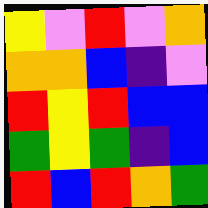[["yellow", "violet", "red", "violet", "orange"], ["orange", "orange", "blue", "indigo", "violet"], ["red", "yellow", "red", "blue", "blue"], ["green", "yellow", "green", "indigo", "blue"], ["red", "blue", "red", "orange", "green"]]